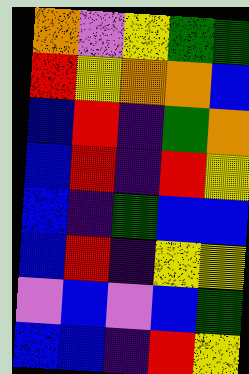[["orange", "violet", "yellow", "green", "green"], ["red", "yellow", "orange", "orange", "blue"], ["blue", "red", "indigo", "green", "orange"], ["blue", "red", "indigo", "red", "yellow"], ["blue", "indigo", "green", "blue", "blue"], ["blue", "red", "indigo", "yellow", "yellow"], ["violet", "blue", "violet", "blue", "green"], ["blue", "blue", "indigo", "red", "yellow"]]